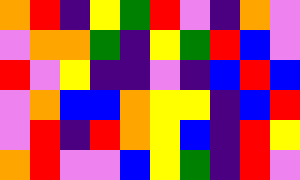[["orange", "red", "indigo", "yellow", "green", "red", "violet", "indigo", "orange", "violet"], ["violet", "orange", "orange", "green", "indigo", "yellow", "green", "red", "blue", "violet"], ["red", "violet", "yellow", "indigo", "indigo", "violet", "indigo", "blue", "red", "blue"], ["violet", "orange", "blue", "blue", "orange", "yellow", "yellow", "indigo", "blue", "red"], ["violet", "red", "indigo", "red", "orange", "yellow", "blue", "indigo", "red", "yellow"], ["orange", "red", "violet", "violet", "blue", "yellow", "green", "indigo", "red", "violet"]]